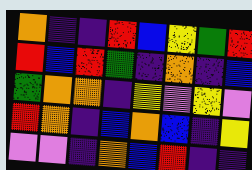[["orange", "indigo", "indigo", "red", "blue", "yellow", "green", "red"], ["red", "blue", "red", "green", "indigo", "orange", "indigo", "blue"], ["green", "orange", "orange", "indigo", "yellow", "violet", "yellow", "violet"], ["red", "orange", "indigo", "blue", "orange", "blue", "indigo", "yellow"], ["violet", "violet", "indigo", "orange", "blue", "red", "indigo", "indigo"]]